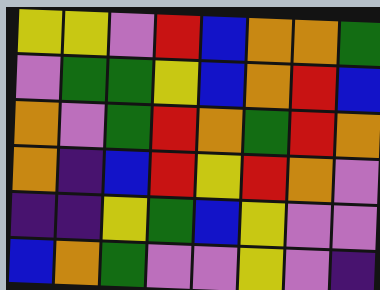[["yellow", "yellow", "violet", "red", "blue", "orange", "orange", "green"], ["violet", "green", "green", "yellow", "blue", "orange", "red", "blue"], ["orange", "violet", "green", "red", "orange", "green", "red", "orange"], ["orange", "indigo", "blue", "red", "yellow", "red", "orange", "violet"], ["indigo", "indigo", "yellow", "green", "blue", "yellow", "violet", "violet"], ["blue", "orange", "green", "violet", "violet", "yellow", "violet", "indigo"]]